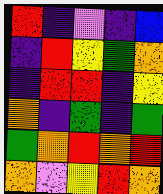[["red", "indigo", "violet", "indigo", "blue"], ["indigo", "red", "yellow", "green", "orange"], ["indigo", "red", "red", "indigo", "yellow"], ["orange", "indigo", "green", "indigo", "green"], ["green", "orange", "red", "orange", "red"], ["orange", "violet", "yellow", "red", "orange"]]